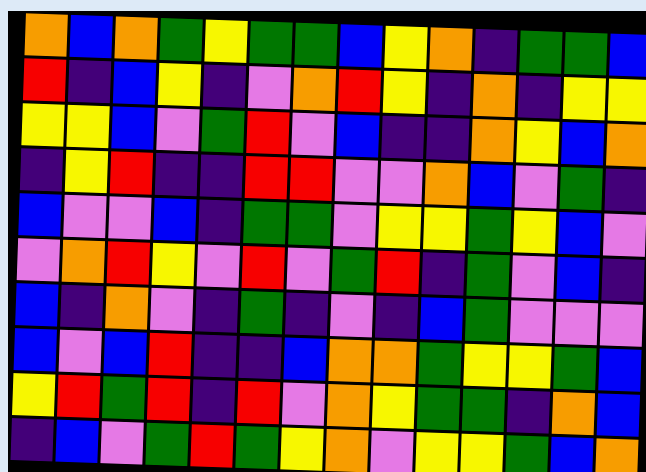[["orange", "blue", "orange", "green", "yellow", "green", "green", "blue", "yellow", "orange", "indigo", "green", "green", "blue"], ["red", "indigo", "blue", "yellow", "indigo", "violet", "orange", "red", "yellow", "indigo", "orange", "indigo", "yellow", "yellow"], ["yellow", "yellow", "blue", "violet", "green", "red", "violet", "blue", "indigo", "indigo", "orange", "yellow", "blue", "orange"], ["indigo", "yellow", "red", "indigo", "indigo", "red", "red", "violet", "violet", "orange", "blue", "violet", "green", "indigo"], ["blue", "violet", "violet", "blue", "indigo", "green", "green", "violet", "yellow", "yellow", "green", "yellow", "blue", "violet"], ["violet", "orange", "red", "yellow", "violet", "red", "violet", "green", "red", "indigo", "green", "violet", "blue", "indigo"], ["blue", "indigo", "orange", "violet", "indigo", "green", "indigo", "violet", "indigo", "blue", "green", "violet", "violet", "violet"], ["blue", "violet", "blue", "red", "indigo", "indigo", "blue", "orange", "orange", "green", "yellow", "yellow", "green", "blue"], ["yellow", "red", "green", "red", "indigo", "red", "violet", "orange", "yellow", "green", "green", "indigo", "orange", "blue"], ["indigo", "blue", "violet", "green", "red", "green", "yellow", "orange", "violet", "yellow", "yellow", "green", "blue", "orange"]]